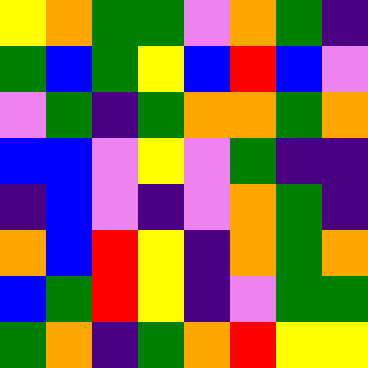[["yellow", "orange", "green", "green", "violet", "orange", "green", "indigo"], ["green", "blue", "green", "yellow", "blue", "red", "blue", "violet"], ["violet", "green", "indigo", "green", "orange", "orange", "green", "orange"], ["blue", "blue", "violet", "yellow", "violet", "green", "indigo", "indigo"], ["indigo", "blue", "violet", "indigo", "violet", "orange", "green", "indigo"], ["orange", "blue", "red", "yellow", "indigo", "orange", "green", "orange"], ["blue", "green", "red", "yellow", "indigo", "violet", "green", "green"], ["green", "orange", "indigo", "green", "orange", "red", "yellow", "yellow"]]